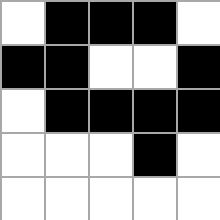[["white", "black", "black", "black", "white"], ["black", "black", "white", "white", "black"], ["white", "black", "black", "black", "black"], ["white", "white", "white", "black", "white"], ["white", "white", "white", "white", "white"]]